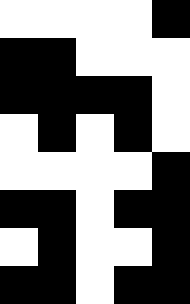[["white", "white", "white", "white", "black"], ["black", "black", "white", "white", "white"], ["black", "black", "black", "black", "white"], ["white", "black", "white", "black", "white"], ["white", "white", "white", "white", "black"], ["black", "black", "white", "black", "black"], ["white", "black", "white", "white", "black"], ["black", "black", "white", "black", "black"]]